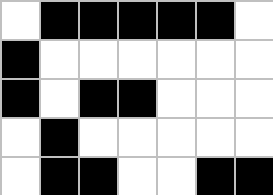[["white", "black", "black", "black", "black", "black", "white"], ["black", "white", "white", "white", "white", "white", "white"], ["black", "white", "black", "black", "white", "white", "white"], ["white", "black", "white", "white", "white", "white", "white"], ["white", "black", "black", "white", "white", "black", "black"]]